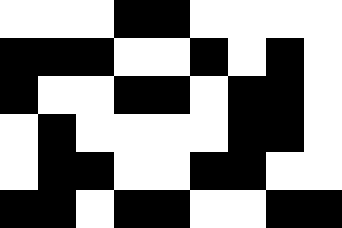[["white", "white", "white", "black", "black", "white", "white", "white", "white"], ["black", "black", "black", "white", "white", "black", "white", "black", "white"], ["black", "white", "white", "black", "black", "white", "black", "black", "white"], ["white", "black", "white", "white", "white", "white", "black", "black", "white"], ["white", "black", "black", "white", "white", "black", "black", "white", "white"], ["black", "black", "white", "black", "black", "white", "white", "black", "black"]]